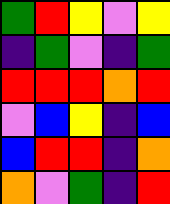[["green", "red", "yellow", "violet", "yellow"], ["indigo", "green", "violet", "indigo", "green"], ["red", "red", "red", "orange", "red"], ["violet", "blue", "yellow", "indigo", "blue"], ["blue", "red", "red", "indigo", "orange"], ["orange", "violet", "green", "indigo", "red"]]